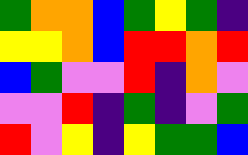[["green", "orange", "orange", "blue", "green", "yellow", "green", "indigo"], ["yellow", "yellow", "orange", "blue", "red", "red", "orange", "red"], ["blue", "green", "violet", "violet", "red", "indigo", "orange", "violet"], ["violet", "violet", "red", "indigo", "green", "indigo", "violet", "green"], ["red", "violet", "yellow", "indigo", "yellow", "green", "green", "blue"]]